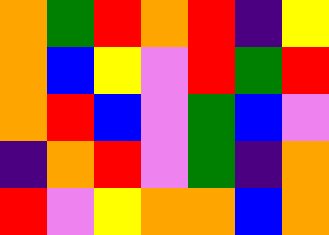[["orange", "green", "red", "orange", "red", "indigo", "yellow"], ["orange", "blue", "yellow", "violet", "red", "green", "red"], ["orange", "red", "blue", "violet", "green", "blue", "violet"], ["indigo", "orange", "red", "violet", "green", "indigo", "orange"], ["red", "violet", "yellow", "orange", "orange", "blue", "orange"]]